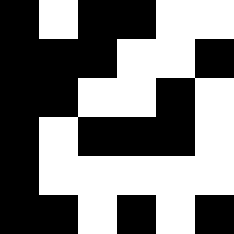[["black", "white", "black", "black", "white", "white"], ["black", "black", "black", "white", "white", "black"], ["black", "black", "white", "white", "black", "white"], ["black", "white", "black", "black", "black", "white"], ["black", "white", "white", "white", "white", "white"], ["black", "black", "white", "black", "white", "black"]]